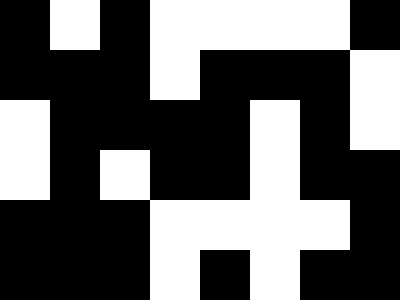[["black", "white", "black", "white", "white", "white", "white", "black"], ["black", "black", "black", "white", "black", "black", "black", "white"], ["white", "black", "black", "black", "black", "white", "black", "white"], ["white", "black", "white", "black", "black", "white", "black", "black"], ["black", "black", "black", "white", "white", "white", "white", "black"], ["black", "black", "black", "white", "black", "white", "black", "black"]]